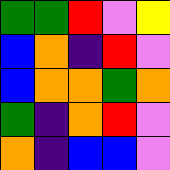[["green", "green", "red", "violet", "yellow"], ["blue", "orange", "indigo", "red", "violet"], ["blue", "orange", "orange", "green", "orange"], ["green", "indigo", "orange", "red", "violet"], ["orange", "indigo", "blue", "blue", "violet"]]